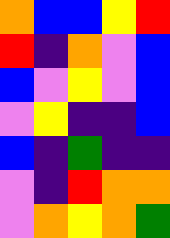[["orange", "blue", "blue", "yellow", "red"], ["red", "indigo", "orange", "violet", "blue"], ["blue", "violet", "yellow", "violet", "blue"], ["violet", "yellow", "indigo", "indigo", "blue"], ["blue", "indigo", "green", "indigo", "indigo"], ["violet", "indigo", "red", "orange", "orange"], ["violet", "orange", "yellow", "orange", "green"]]